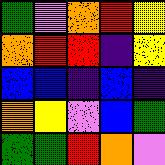[["green", "violet", "orange", "red", "yellow"], ["orange", "red", "red", "indigo", "yellow"], ["blue", "blue", "indigo", "blue", "indigo"], ["orange", "yellow", "violet", "blue", "green"], ["green", "green", "red", "orange", "violet"]]